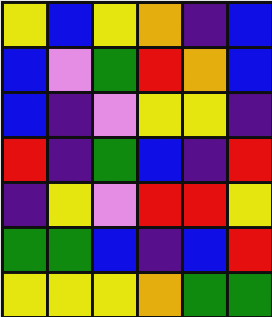[["yellow", "blue", "yellow", "orange", "indigo", "blue"], ["blue", "violet", "green", "red", "orange", "blue"], ["blue", "indigo", "violet", "yellow", "yellow", "indigo"], ["red", "indigo", "green", "blue", "indigo", "red"], ["indigo", "yellow", "violet", "red", "red", "yellow"], ["green", "green", "blue", "indigo", "blue", "red"], ["yellow", "yellow", "yellow", "orange", "green", "green"]]